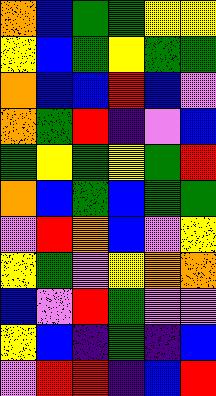[["orange", "blue", "green", "green", "yellow", "yellow"], ["yellow", "blue", "green", "yellow", "green", "green"], ["orange", "blue", "blue", "red", "blue", "violet"], ["orange", "green", "red", "indigo", "violet", "blue"], ["green", "yellow", "green", "yellow", "green", "red"], ["orange", "blue", "green", "blue", "green", "green"], ["violet", "red", "orange", "blue", "violet", "yellow"], ["yellow", "green", "violet", "yellow", "orange", "orange"], ["blue", "violet", "red", "green", "violet", "violet"], ["yellow", "blue", "indigo", "green", "indigo", "blue"], ["violet", "red", "red", "indigo", "blue", "red"]]